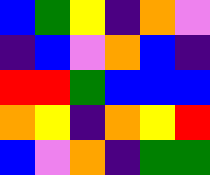[["blue", "green", "yellow", "indigo", "orange", "violet"], ["indigo", "blue", "violet", "orange", "blue", "indigo"], ["red", "red", "green", "blue", "blue", "blue"], ["orange", "yellow", "indigo", "orange", "yellow", "red"], ["blue", "violet", "orange", "indigo", "green", "green"]]